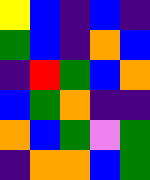[["yellow", "blue", "indigo", "blue", "indigo"], ["green", "blue", "indigo", "orange", "blue"], ["indigo", "red", "green", "blue", "orange"], ["blue", "green", "orange", "indigo", "indigo"], ["orange", "blue", "green", "violet", "green"], ["indigo", "orange", "orange", "blue", "green"]]